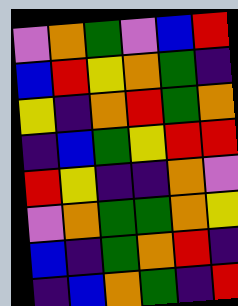[["violet", "orange", "green", "violet", "blue", "red"], ["blue", "red", "yellow", "orange", "green", "indigo"], ["yellow", "indigo", "orange", "red", "green", "orange"], ["indigo", "blue", "green", "yellow", "red", "red"], ["red", "yellow", "indigo", "indigo", "orange", "violet"], ["violet", "orange", "green", "green", "orange", "yellow"], ["blue", "indigo", "green", "orange", "red", "indigo"], ["indigo", "blue", "orange", "green", "indigo", "red"]]